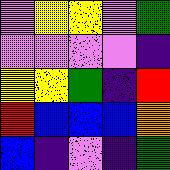[["violet", "yellow", "yellow", "violet", "green"], ["violet", "violet", "violet", "violet", "indigo"], ["yellow", "yellow", "green", "indigo", "red"], ["red", "blue", "blue", "blue", "orange"], ["blue", "indigo", "violet", "indigo", "green"]]